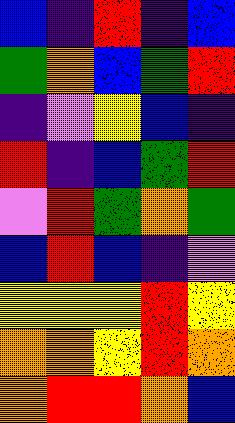[["blue", "indigo", "red", "indigo", "blue"], ["green", "orange", "blue", "green", "red"], ["indigo", "violet", "yellow", "blue", "indigo"], ["red", "indigo", "blue", "green", "red"], ["violet", "red", "green", "orange", "green"], ["blue", "red", "blue", "indigo", "violet"], ["yellow", "yellow", "yellow", "red", "yellow"], ["orange", "orange", "yellow", "red", "orange"], ["orange", "red", "red", "orange", "blue"]]